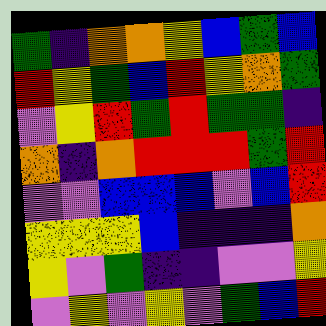[["green", "indigo", "orange", "orange", "yellow", "blue", "green", "blue"], ["red", "yellow", "green", "blue", "red", "yellow", "orange", "green"], ["violet", "yellow", "red", "green", "red", "green", "green", "indigo"], ["orange", "indigo", "orange", "red", "red", "red", "green", "red"], ["violet", "violet", "blue", "blue", "blue", "violet", "blue", "red"], ["yellow", "yellow", "yellow", "blue", "indigo", "indigo", "indigo", "orange"], ["yellow", "violet", "green", "indigo", "indigo", "violet", "violet", "yellow"], ["violet", "yellow", "violet", "yellow", "violet", "green", "blue", "red"]]